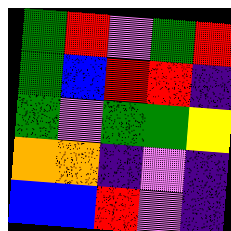[["green", "red", "violet", "green", "red"], ["green", "blue", "red", "red", "indigo"], ["green", "violet", "green", "green", "yellow"], ["orange", "orange", "indigo", "violet", "indigo"], ["blue", "blue", "red", "violet", "indigo"]]